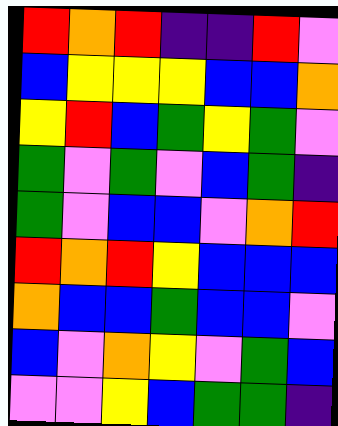[["red", "orange", "red", "indigo", "indigo", "red", "violet"], ["blue", "yellow", "yellow", "yellow", "blue", "blue", "orange"], ["yellow", "red", "blue", "green", "yellow", "green", "violet"], ["green", "violet", "green", "violet", "blue", "green", "indigo"], ["green", "violet", "blue", "blue", "violet", "orange", "red"], ["red", "orange", "red", "yellow", "blue", "blue", "blue"], ["orange", "blue", "blue", "green", "blue", "blue", "violet"], ["blue", "violet", "orange", "yellow", "violet", "green", "blue"], ["violet", "violet", "yellow", "blue", "green", "green", "indigo"]]